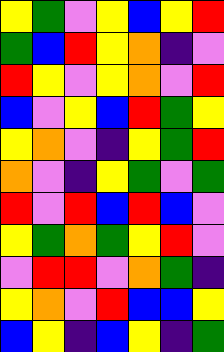[["yellow", "green", "violet", "yellow", "blue", "yellow", "red"], ["green", "blue", "red", "yellow", "orange", "indigo", "violet"], ["red", "yellow", "violet", "yellow", "orange", "violet", "red"], ["blue", "violet", "yellow", "blue", "red", "green", "yellow"], ["yellow", "orange", "violet", "indigo", "yellow", "green", "red"], ["orange", "violet", "indigo", "yellow", "green", "violet", "green"], ["red", "violet", "red", "blue", "red", "blue", "violet"], ["yellow", "green", "orange", "green", "yellow", "red", "violet"], ["violet", "red", "red", "violet", "orange", "green", "indigo"], ["yellow", "orange", "violet", "red", "blue", "blue", "yellow"], ["blue", "yellow", "indigo", "blue", "yellow", "indigo", "green"]]